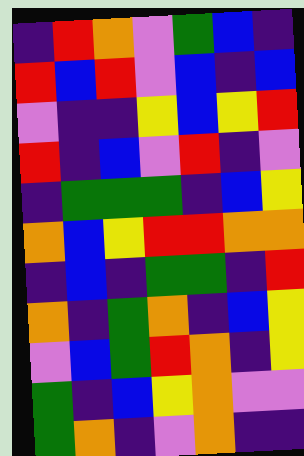[["indigo", "red", "orange", "violet", "green", "blue", "indigo"], ["red", "blue", "red", "violet", "blue", "indigo", "blue"], ["violet", "indigo", "indigo", "yellow", "blue", "yellow", "red"], ["red", "indigo", "blue", "violet", "red", "indigo", "violet"], ["indigo", "green", "green", "green", "indigo", "blue", "yellow"], ["orange", "blue", "yellow", "red", "red", "orange", "orange"], ["indigo", "blue", "indigo", "green", "green", "indigo", "red"], ["orange", "indigo", "green", "orange", "indigo", "blue", "yellow"], ["violet", "blue", "green", "red", "orange", "indigo", "yellow"], ["green", "indigo", "blue", "yellow", "orange", "violet", "violet"], ["green", "orange", "indigo", "violet", "orange", "indigo", "indigo"]]